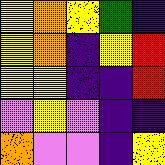[["yellow", "orange", "yellow", "green", "indigo"], ["yellow", "orange", "indigo", "yellow", "red"], ["yellow", "yellow", "indigo", "indigo", "red"], ["violet", "yellow", "violet", "indigo", "indigo"], ["orange", "violet", "violet", "indigo", "yellow"]]